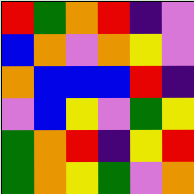[["red", "green", "orange", "red", "indigo", "violet"], ["blue", "orange", "violet", "orange", "yellow", "violet"], ["orange", "blue", "blue", "blue", "red", "indigo"], ["violet", "blue", "yellow", "violet", "green", "yellow"], ["green", "orange", "red", "indigo", "yellow", "red"], ["green", "orange", "yellow", "green", "violet", "orange"]]